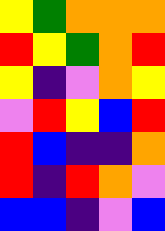[["yellow", "green", "orange", "orange", "orange"], ["red", "yellow", "green", "orange", "red"], ["yellow", "indigo", "violet", "orange", "yellow"], ["violet", "red", "yellow", "blue", "red"], ["red", "blue", "indigo", "indigo", "orange"], ["red", "indigo", "red", "orange", "violet"], ["blue", "blue", "indigo", "violet", "blue"]]